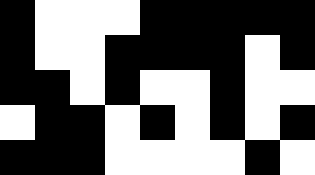[["black", "white", "white", "white", "black", "black", "black", "black", "black"], ["black", "white", "white", "black", "black", "black", "black", "white", "black"], ["black", "black", "white", "black", "white", "white", "black", "white", "white"], ["white", "black", "black", "white", "black", "white", "black", "white", "black"], ["black", "black", "black", "white", "white", "white", "white", "black", "white"]]